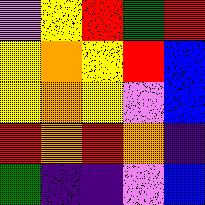[["violet", "yellow", "red", "green", "red"], ["yellow", "orange", "yellow", "red", "blue"], ["yellow", "orange", "yellow", "violet", "blue"], ["red", "orange", "red", "orange", "indigo"], ["green", "indigo", "indigo", "violet", "blue"]]